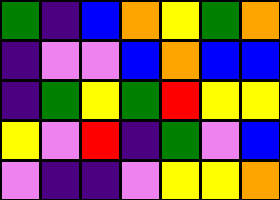[["green", "indigo", "blue", "orange", "yellow", "green", "orange"], ["indigo", "violet", "violet", "blue", "orange", "blue", "blue"], ["indigo", "green", "yellow", "green", "red", "yellow", "yellow"], ["yellow", "violet", "red", "indigo", "green", "violet", "blue"], ["violet", "indigo", "indigo", "violet", "yellow", "yellow", "orange"]]